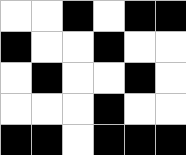[["white", "white", "black", "white", "black", "black"], ["black", "white", "white", "black", "white", "white"], ["white", "black", "white", "white", "black", "white"], ["white", "white", "white", "black", "white", "white"], ["black", "black", "white", "black", "black", "black"]]